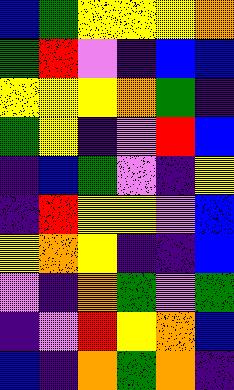[["blue", "green", "yellow", "yellow", "yellow", "orange"], ["green", "red", "violet", "indigo", "blue", "blue"], ["yellow", "yellow", "yellow", "orange", "green", "indigo"], ["green", "yellow", "indigo", "violet", "red", "blue"], ["indigo", "blue", "green", "violet", "indigo", "yellow"], ["indigo", "red", "yellow", "yellow", "violet", "blue"], ["yellow", "orange", "yellow", "indigo", "indigo", "blue"], ["violet", "indigo", "orange", "green", "violet", "green"], ["indigo", "violet", "red", "yellow", "orange", "blue"], ["blue", "indigo", "orange", "green", "orange", "indigo"]]